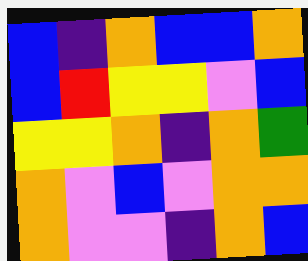[["blue", "indigo", "orange", "blue", "blue", "orange"], ["blue", "red", "yellow", "yellow", "violet", "blue"], ["yellow", "yellow", "orange", "indigo", "orange", "green"], ["orange", "violet", "blue", "violet", "orange", "orange"], ["orange", "violet", "violet", "indigo", "orange", "blue"]]